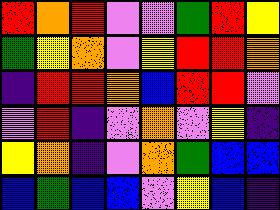[["red", "orange", "red", "violet", "violet", "green", "red", "yellow"], ["green", "yellow", "orange", "violet", "yellow", "red", "red", "orange"], ["indigo", "red", "red", "orange", "blue", "red", "red", "violet"], ["violet", "red", "indigo", "violet", "orange", "violet", "yellow", "indigo"], ["yellow", "orange", "indigo", "violet", "orange", "green", "blue", "blue"], ["blue", "green", "blue", "blue", "violet", "yellow", "blue", "indigo"]]